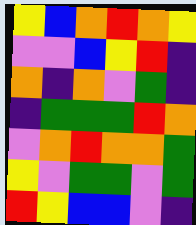[["yellow", "blue", "orange", "red", "orange", "yellow"], ["violet", "violet", "blue", "yellow", "red", "indigo"], ["orange", "indigo", "orange", "violet", "green", "indigo"], ["indigo", "green", "green", "green", "red", "orange"], ["violet", "orange", "red", "orange", "orange", "green"], ["yellow", "violet", "green", "green", "violet", "green"], ["red", "yellow", "blue", "blue", "violet", "indigo"]]